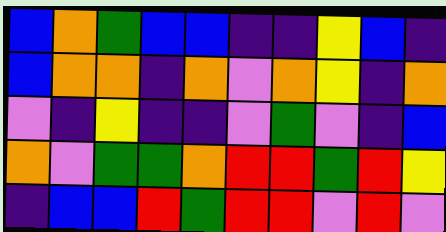[["blue", "orange", "green", "blue", "blue", "indigo", "indigo", "yellow", "blue", "indigo"], ["blue", "orange", "orange", "indigo", "orange", "violet", "orange", "yellow", "indigo", "orange"], ["violet", "indigo", "yellow", "indigo", "indigo", "violet", "green", "violet", "indigo", "blue"], ["orange", "violet", "green", "green", "orange", "red", "red", "green", "red", "yellow"], ["indigo", "blue", "blue", "red", "green", "red", "red", "violet", "red", "violet"]]